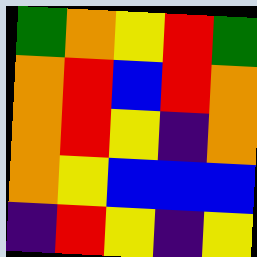[["green", "orange", "yellow", "red", "green"], ["orange", "red", "blue", "red", "orange"], ["orange", "red", "yellow", "indigo", "orange"], ["orange", "yellow", "blue", "blue", "blue"], ["indigo", "red", "yellow", "indigo", "yellow"]]